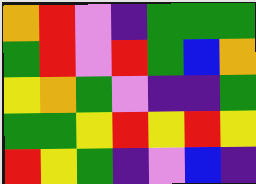[["orange", "red", "violet", "indigo", "green", "green", "green"], ["green", "red", "violet", "red", "green", "blue", "orange"], ["yellow", "orange", "green", "violet", "indigo", "indigo", "green"], ["green", "green", "yellow", "red", "yellow", "red", "yellow"], ["red", "yellow", "green", "indigo", "violet", "blue", "indigo"]]